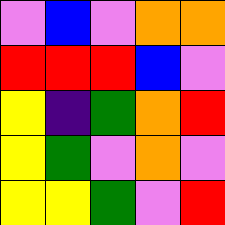[["violet", "blue", "violet", "orange", "orange"], ["red", "red", "red", "blue", "violet"], ["yellow", "indigo", "green", "orange", "red"], ["yellow", "green", "violet", "orange", "violet"], ["yellow", "yellow", "green", "violet", "red"]]